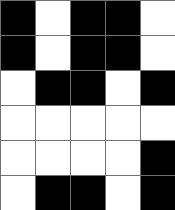[["black", "white", "black", "black", "white"], ["black", "white", "black", "black", "white"], ["white", "black", "black", "white", "black"], ["white", "white", "white", "white", "white"], ["white", "white", "white", "white", "black"], ["white", "black", "black", "white", "black"]]